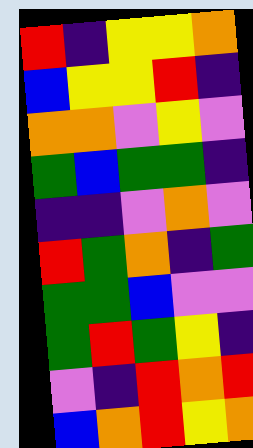[["red", "indigo", "yellow", "yellow", "orange"], ["blue", "yellow", "yellow", "red", "indigo"], ["orange", "orange", "violet", "yellow", "violet"], ["green", "blue", "green", "green", "indigo"], ["indigo", "indigo", "violet", "orange", "violet"], ["red", "green", "orange", "indigo", "green"], ["green", "green", "blue", "violet", "violet"], ["green", "red", "green", "yellow", "indigo"], ["violet", "indigo", "red", "orange", "red"], ["blue", "orange", "red", "yellow", "orange"]]